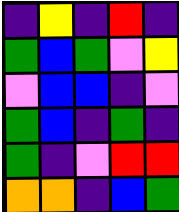[["indigo", "yellow", "indigo", "red", "indigo"], ["green", "blue", "green", "violet", "yellow"], ["violet", "blue", "blue", "indigo", "violet"], ["green", "blue", "indigo", "green", "indigo"], ["green", "indigo", "violet", "red", "red"], ["orange", "orange", "indigo", "blue", "green"]]